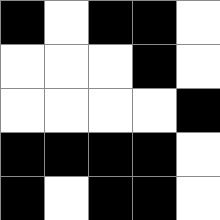[["black", "white", "black", "black", "white"], ["white", "white", "white", "black", "white"], ["white", "white", "white", "white", "black"], ["black", "black", "black", "black", "white"], ["black", "white", "black", "black", "white"]]